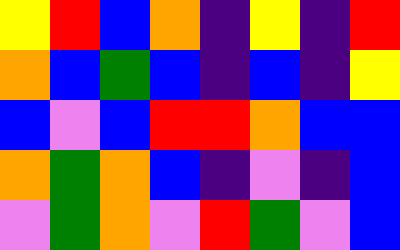[["yellow", "red", "blue", "orange", "indigo", "yellow", "indigo", "red"], ["orange", "blue", "green", "blue", "indigo", "blue", "indigo", "yellow"], ["blue", "violet", "blue", "red", "red", "orange", "blue", "blue"], ["orange", "green", "orange", "blue", "indigo", "violet", "indigo", "blue"], ["violet", "green", "orange", "violet", "red", "green", "violet", "blue"]]